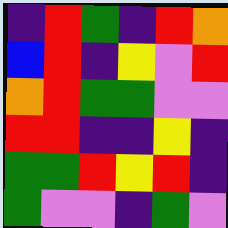[["indigo", "red", "green", "indigo", "red", "orange"], ["blue", "red", "indigo", "yellow", "violet", "red"], ["orange", "red", "green", "green", "violet", "violet"], ["red", "red", "indigo", "indigo", "yellow", "indigo"], ["green", "green", "red", "yellow", "red", "indigo"], ["green", "violet", "violet", "indigo", "green", "violet"]]